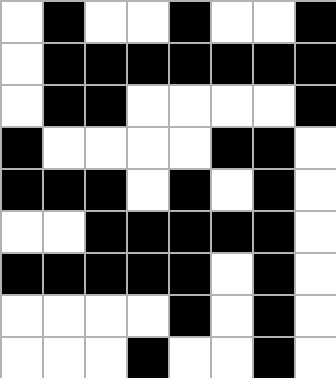[["white", "black", "white", "white", "black", "white", "white", "black"], ["white", "black", "black", "black", "black", "black", "black", "black"], ["white", "black", "black", "white", "white", "white", "white", "black"], ["black", "white", "white", "white", "white", "black", "black", "white"], ["black", "black", "black", "white", "black", "white", "black", "white"], ["white", "white", "black", "black", "black", "black", "black", "white"], ["black", "black", "black", "black", "black", "white", "black", "white"], ["white", "white", "white", "white", "black", "white", "black", "white"], ["white", "white", "white", "black", "white", "white", "black", "white"]]